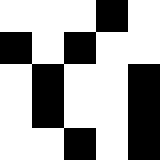[["white", "white", "white", "black", "white"], ["black", "white", "black", "white", "white"], ["white", "black", "white", "white", "black"], ["white", "black", "white", "white", "black"], ["white", "white", "black", "white", "black"]]